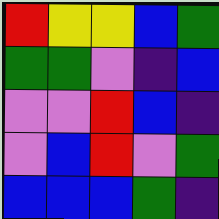[["red", "yellow", "yellow", "blue", "green"], ["green", "green", "violet", "indigo", "blue"], ["violet", "violet", "red", "blue", "indigo"], ["violet", "blue", "red", "violet", "green"], ["blue", "blue", "blue", "green", "indigo"]]